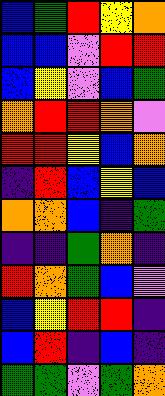[["blue", "green", "red", "yellow", "orange"], ["blue", "blue", "violet", "red", "red"], ["blue", "yellow", "violet", "blue", "green"], ["orange", "red", "red", "orange", "violet"], ["red", "red", "yellow", "blue", "orange"], ["indigo", "red", "blue", "yellow", "blue"], ["orange", "orange", "blue", "indigo", "green"], ["indigo", "indigo", "green", "orange", "indigo"], ["red", "orange", "green", "blue", "violet"], ["blue", "yellow", "red", "red", "indigo"], ["blue", "red", "indigo", "blue", "indigo"], ["green", "green", "violet", "green", "orange"]]